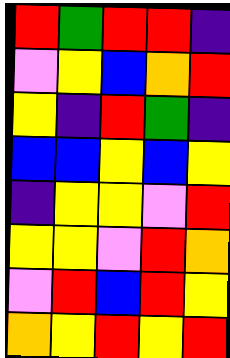[["red", "green", "red", "red", "indigo"], ["violet", "yellow", "blue", "orange", "red"], ["yellow", "indigo", "red", "green", "indigo"], ["blue", "blue", "yellow", "blue", "yellow"], ["indigo", "yellow", "yellow", "violet", "red"], ["yellow", "yellow", "violet", "red", "orange"], ["violet", "red", "blue", "red", "yellow"], ["orange", "yellow", "red", "yellow", "red"]]